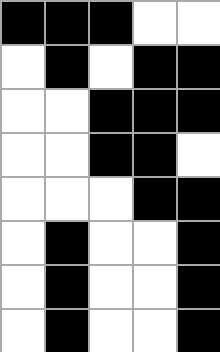[["black", "black", "black", "white", "white"], ["white", "black", "white", "black", "black"], ["white", "white", "black", "black", "black"], ["white", "white", "black", "black", "white"], ["white", "white", "white", "black", "black"], ["white", "black", "white", "white", "black"], ["white", "black", "white", "white", "black"], ["white", "black", "white", "white", "black"]]